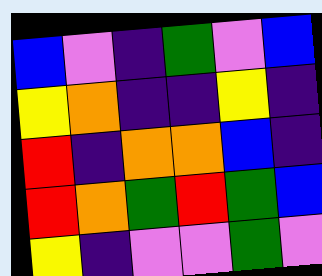[["blue", "violet", "indigo", "green", "violet", "blue"], ["yellow", "orange", "indigo", "indigo", "yellow", "indigo"], ["red", "indigo", "orange", "orange", "blue", "indigo"], ["red", "orange", "green", "red", "green", "blue"], ["yellow", "indigo", "violet", "violet", "green", "violet"]]